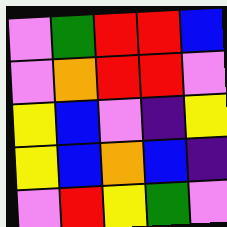[["violet", "green", "red", "red", "blue"], ["violet", "orange", "red", "red", "violet"], ["yellow", "blue", "violet", "indigo", "yellow"], ["yellow", "blue", "orange", "blue", "indigo"], ["violet", "red", "yellow", "green", "violet"]]